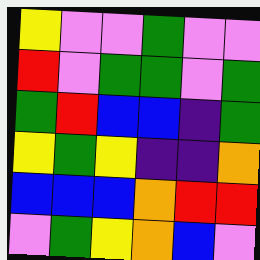[["yellow", "violet", "violet", "green", "violet", "violet"], ["red", "violet", "green", "green", "violet", "green"], ["green", "red", "blue", "blue", "indigo", "green"], ["yellow", "green", "yellow", "indigo", "indigo", "orange"], ["blue", "blue", "blue", "orange", "red", "red"], ["violet", "green", "yellow", "orange", "blue", "violet"]]